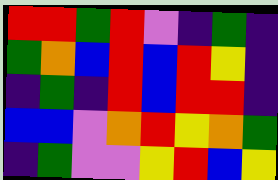[["red", "red", "green", "red", "violet", "indigo", "green", "indigo"], ["green", "orange", "blue", "red", "blue", "red", "yellow", "indigo"], ["indigo", "green", "indigo", "red", "blue", "red", "red", "indigo"], ["blue", "blue", "violet", "orange", "red", "yellow", "orange", "green"], ["indigo", "green", "violet", "violet", "yellow", "red", "blue", "yellow"]]